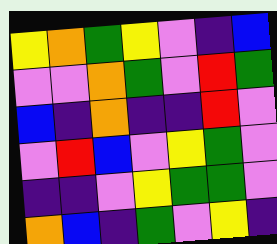[["yellow", "orange", "green", "yellow", "violet", "indigo", "blue"], ["violet", "violet", "orange", "green", "violet", "red", "green"], ["blue", "indigo", "orange", "indigo", "indigo", "red", "violet"], ["violet", "red", "blue", "violet", "yellow", "green", "violet"], ["indigo", "indigo", "violet", "yellow", "green", "green", "violet"], ["orange", "blue", "indigo", "green", "violet", "yellow", "indigo"]]